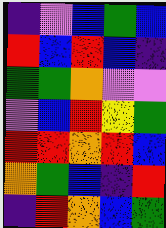[["indigo", "violet", "blue", "green", "blue"], ["red", "blue", "red", "blue", "indigo"], ["green", "green", "orange", "violet", "violet"], ["violet", "blue", "red", "yellow", "green"], ["red", "red", "orange", "red", "blue"], ["orange", "green", "blue", "indigo", "red"], ["indigo", "red", "orange", "blue", "green"]]